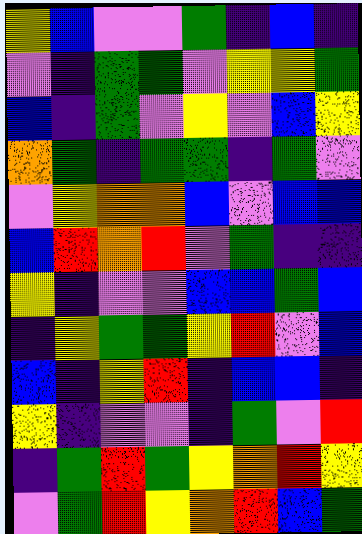[["yellow", "blue", "violet", "violet", "green", "indigo", "blue", "indigo"], ["violet", "indigo", "green", "green", "violet", "yellow", "yellow", "green"], ["blue", "indigo", "green", "violet", "yellow", "violet", "blue", "yellow"], ["orange", "green", "indigo", "green", "green", "indigo", "green", "violet"], ["violet", "yellow", "orange", "orange", "blue", "violet", "blue", "blue"], ["blue", "red", "orange", "red", "violet", "green", "indigo", "indigo"], ["yellow", "indigo", "violet", "violet", "blue", "blue", "green", "blue"], ["indigo", "yellow", "green", "green", "yellow", "red", "violet", "blue"], ["blue", "indigo", "yellow", "red", "indigo", "blue", "blue", "indigo"], ["yellow", "indigo", "violet", "violet", "indigo", "green", "violet", "red"], ["indigo", "green", "red", "green", "yellow", "orange", "red", "yellow"], ["violet", "green", "red", "yellow", "orange", "red", "blue", "green"]]